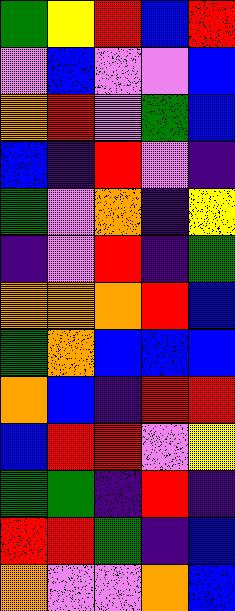[["green", "yellow", "red", "blue", "red"], ["violet", "blue", "violet", "violet", "blue"], ["orange", "red", "violet", "green", "blue"], ["blue", "indigo", "red", "violet", "indigo"], ["green", "violet", "orange", "indigo", "yellow"], ["indigo", "violet", "red", "indigo", "green"], ["orange", "orange", "orange", "red", "blue"], ["green", "orange", "blue", "blue", "blue"], ["orange", "blue", "indigo", "red", "red"], ["blue", "red", "red", "violet", "yellow"], ["green", "green", "indigo", "red", "indigo"], ["red", "red", "green", "indigo", "blue"], ["orange", "violet", "violet", "orange", "blue"]]